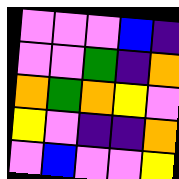[["violet", "violet", "violet", "blue", "indigo"], ["violet", "violet", "green", "indigo", "orange"], ["orange", "green", "orange", "yellow", "violet"], ["yellow", "violet", "indigo", "indigo", "orange"], ["violet", "blue", "violet", "violet", "yellow"]]